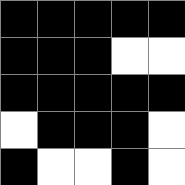[["black", "black", "black", "black", "black"], ["black", "black", "black", "white", "white"], ["black", "black", "black", "black", "black"], ["white", "black", "black", "black", "white"], ["black", "white", "white", "black", "white"]]